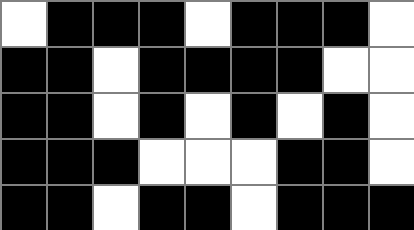[["white", "black", "black", "black", "white", "black", "black", "black", "white"], ["black", "black", "white", "black", "black", "black", "black", "white", "white"], ["black", "black", "white", "black", "white", "black", "white", "black", "white"], ["black", "black", "black", "white", "white", "white", "black", "black", "white"], ["black", "black", "white", "black", "black", "white", "black", "black", "black"]]